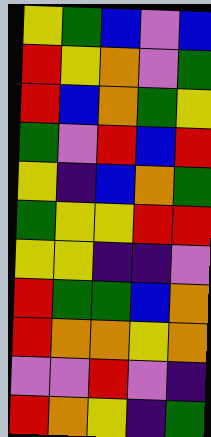[["yellow", "green", "blue", "violet", "blue"], ["red", "yellow", "orange", "violet", "green"], ["red", "blue", "orange", "green", "yellow"], ["green", "violet", "red", "blue", "red"], ["yellow", "indigo", "blue", "orange", "green"], ["green", "yellow", "yellow", "red", "red"], ["yellow", "yellow", "indigo", "indigo", "violet"], ["red", "green", "green", "blue", "orange"], ["red", "orange", "orange", "yellow", "orange"], ["violet", "violet", "red", "violet", "indigo"], ["red", "orange", "yellow", "indigo", "green"]]